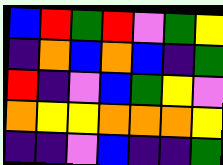[["blue", "red", "green", "red", "violet", "green", "yellow"], ["indigo", "orange", "blue", "orange", "blue", "indigo", "green"], ["red", "indigo", "violet", "blue", "green", "yellow", "violet"], ["orange", "yellow", "yellow", "orange", "orange", "orange", "yellow"], ["indigo", "indigo", "violet", "blue", "indigo", "indigo", "green"]]